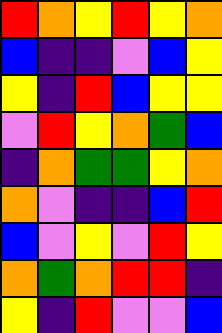[["red", "orange", "yellow", "red", "yellow", "orange"], ["blue", "indigo", "indigo", "violet", "blue", "yellow"], ["yellow", "indigo", "red", "blue", "yellow", "yellow"], ["violet", "red", "yellow", "orange", "green", "blue"], ["indigo", "orange", "green", "green", "yellow", "orange"], ["orange", "violet", "indigo", "indigo", "blue", "red"], ["blue", "violet", "yellow", "violet", "red", "yellow"], ["orange", "green", "orange", "red", "red", "indigo"], ["yellow", "indigo", "red", "violet", "violet", "blue"]]